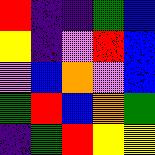[["red", "indigo", "indigo", "green", "blue"], ["yellow", "indigo", "violet", "red", "blue"], ["violet", "blue", "orange", "violet", "blue"], ["green", "red", "blue", "orange", "green"], ["indigo", "green", "red", "yellow", "yellow"]]